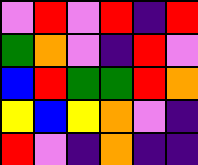[["violet", "red", "violet", "red", "indigo", "red"], ["green", "orange", "violet", "indigo", "red", "violet"], ["blue", "red", "green", "green", "red", "orange"], ["yellow", "blue", "yellow", "orange", "violet", "indigo"], ["red", "violet", "indigo", "orange", "indigo", "indigo"]]